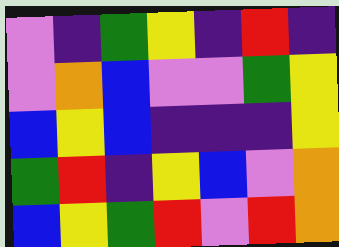[["violet", "indigo", "green", "yellow", "indigo", "red", "indigo"], ["violet", "orange", "blue", "violet", "violet", "green", "yellow"], ["blue", "yellow", "blue", "indigo", "indigo", "indigo", "yellow"], ["green", "red", "indigo", "yellow", "blue", "violet", "orange"], ["blue", "yellow", "green", "red", "violet", "red", "orange"]]